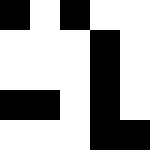[["black", "white", "black", "white", "white"], ["white", "white", "white", "black", "white"], ["white", "white", "white", "black", "white"], ["black", "black", "white", "black", "white"], ["white", "white", "white", "black", "black"]]